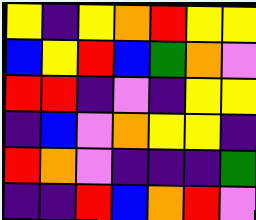[["yellow", "indigo", "yellow", "orange", "red", "yellow", "yellow"], ["blue", "yellow", "red", "blue", "green", "orange", "violet"], ["red", "red", "indigo", "violet", "indigo", "yellow", "yellow"], ["indigo", "blue", "violet", "orange", "yellow", "yellow", "indigo"], ["red", "orange", "violet", "indigo", "indigo", "indigo", "green"], ["indigo", "indigo", "red", "blue", "orange", "red", "violet"]]